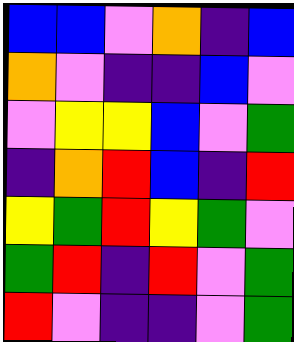[["blue", "blue", "violet", "orange", "indigo", "blue"], ["orange", "violet", "indigo", "indigo", "blue", "violet"], ["violet", "yellow", "yellow", "blue", "violet", "green"], ["indigo", "orange", "red", "blue", "indigo", "red"], ["yellow", "green", "red", "yellow", "green", "violet"], ["green", "red", "indigo", "red", "violet", "green"], ["red", "violet", "indigo", "indigo", "violet", "green"]]